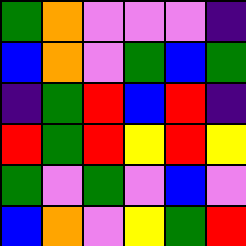[["green", "orange", "violet", "violet", "violet", "indigo"], ["blue", "orange", "violet", "green", "blue", "green"], ["indigo", "green", "red", "blue", "red", "indigo"], ["red", "green", "red", "yellow", "red", "yellow"], ["green", "violet", "green", "violet", "blue", "violet"], ["blue", "orange", "violet", "yellow", "green", "red"]]